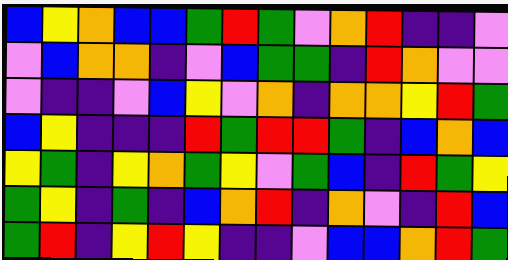[["blue", "yellow", "orange", "blue", "blue", "green", "red", "green", "violet", "orange", "red", "indigo", "indigo", "violet"], ["violet", "blue", "orange", "orange", "indigo", "violet", "blue", "green", "green", "indigo", "red", "orange", "violet", "violet"], ["violet", "indigo", "indigo", "violet", "blue", "yellow", "violet", "orange", "indigo", "orange", "orange", "yellow", "red", "green"], ["blue", "yellow", "indigo", "indigo", "indigo", "red", "green", "red", "red", "green", "indigo", "blue", "orange", "blue"], ["yellow", "green", "indigo", "yellow", "orange", "green", "yellow", "violet", "green", "blue", "indigo", "red", "green", "yellow"], ["green", "yellow", "indigo", "green", "indigo", "blue", "orange", "red", "indigo", "orange", "violet", "indigo", "red", "blue"], ["green", "red", "indigo", "yellow", "red", "yellow", "indigo", "indigo", "violet", "blue", "blue", "orange", "red", "green"]]